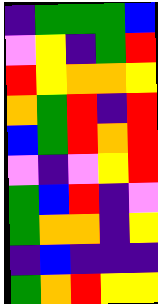[["indigo", "green", "green", "green", "blue"], ["violet", "yellow", "indigo", "green", "red"], ["red", "yellow", "orange", "orange", "yellow"], ["orange", "green", "red", "indigo", "red"], ["blue", "green", "red", "orange", "red"], ["violet", "indigo", "violet", "yellow", "red"], ["green", "blue", "red", "indigo", "violet"], ["green", "orange", "orange", "indigo", "yellow"], ["indigo", "blue", "indigo", "indigo", "indigo"], ["green", "orange", "red", "yellow", "yellow"]]